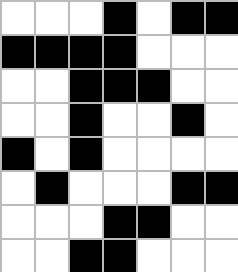[["white", "white", "white", "black", "white", "black", "black"], ["black", "black", "black", "black", "white", "white", "white"], ["white", "white", "black", "black", "black", "white", "white"], ["white", "white", "black", "white", "white", "black", "white"], ["black", "white", "black", "white", "white", "white", "white"], ["white", "black", "white", "white", "white", "black", "black"], ["white", "white", "white", "black", "black", "white", "white"], ["white", "white", "black", "black", "white", "white", "white"]]